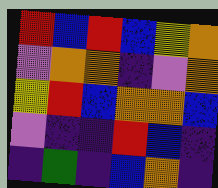[["red", "blue", "red", "blue", "yellow", "orange"], ["violet", "orange", "orange", "indigo", "violet", "orange"], ["yellow", "red", "blue", "orange", "orange", "blue"], ["violet", "indigo", "indigo", "red", "blue", "indigo"], ["indigo", "green", "indigo", "blue", "orange", "indigo"]]